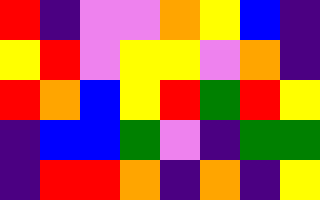[["red", "indigo", "violet", "violet", "orange", "yellow", "blue", "indigo"], ["yellow", "red", "violet", "yellow", "yellow", "violet", "orange", "indigo"], ["red", "orange", "blue", "yellow", "red", "green", "red", "yellow"], ["indigo", "blue", "blue", "green", "violet", "indigo", "green", "green"], ["indigo", "red", "red", "orange", "indigo", "orange", "indigo", "yellow"]]